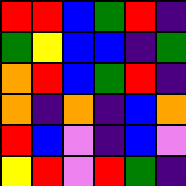[["red", "red", "blue", "green", "red", "indigo"], ["green", "yellow", "blue", "blue", "indigo", "green"], ["orange", "red", "blue", "green", "red", "indigo"], ["orange", "indigo", "orange", "indigo", "blue", "orange"], ["red", "blue", "violet", "indigo", "blue", "violet"], ["yellow", "red", "violet", "red", "green", "indigo"]]